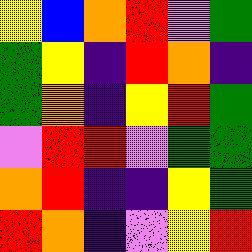[["yellow", "blue", "orange", "red", "violet", "green"], ["green", "yellow", "indigo", "red", "orange", "indigo"], ["green", "orange", "indigo", "yellow", "red", "green"], ["violet", "red", "red", "violet", "green", "green"], ["orange", "red", "indigo", "indigo", "yellow", "green"], ["red", "orange", "indigo", "violet", "yellow", "red"]]